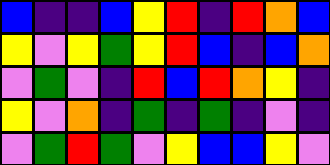[["blue", "indigo", "indigo", "blue", "yellow", "red", "indigo", "red", "orange", "blue"], ["yellow", "violet", "yellow", "green", "yellow", "red", "blue", "indigo", "blue", "orange"], ["violet", "green", "violet", "indigo", "red", "blue", "red", "orange", "yellow", "indigo"], ["yellow", "violet", "orange", "indigo", "green", "indigo", "green", "indigo", "violet", "indigo"], ["violet", "green", "red", "green", "violet", "yellow", "blue", "blue", "yellow", "violet"]]